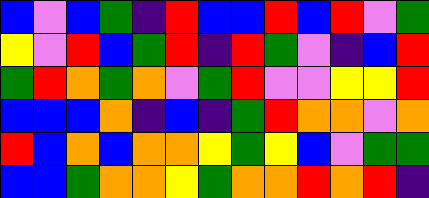[["blue", "violet", "blue", "green", "indigo", "red", "blue", "blue", "red", "blue", "red", "violet", "green"], ["yellow", "violet", "red", "blue", "green", "red", "indigo", "red", "green", "violet", "indigo", "blue", "red"], ["green", "red", "orange", "green", "orange", "violet", "green", "red", "violet", "violet", "yellow", "yellow", "red"], ["blue", "blue", "blue", "orange", "indigo", "blue", "indigo", "green", "red", "orange", "orange", "violet", "orange"], ["red", "blue", "orange", "blue", "orange", "orange", "yellow", "green", "yellow", "blue", "violet", "green", "green"], ["blue", "blue", "green", "orange", "orange", "yellow", "green", "orange", "orange", "red", "orange", "red", "indigo"]]